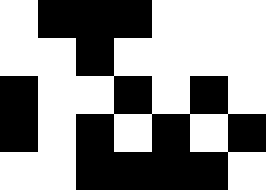[["white", "black", "black", "black", "white", "white", "white"], ["white", "white", "black", "white", "white", "white", "white"], ["black", "white", "white", "black", "white", "black", "white"], ["black", "white", "black", "white", "black", "white", "black"], ["white", "white", "black", "black", "black", "black", "white"]]